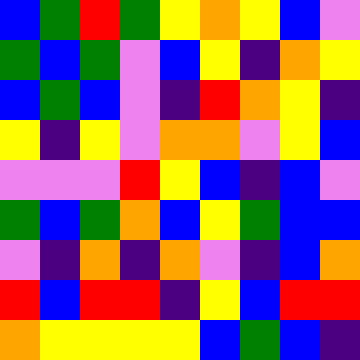[["blue", "green", "red", "green", "yellow", "orange", "yellow", "blue", "violet"], ["green", "blue", "green", "violet", "blue", "yellow", "indigo", "orange", "yellow"], ["blue", "green", "blue", "violet", "indigo", "red", "orange", "yellow", "indigo"], ["yellow", "indigo", "yellow", "violet", "orange", "orange", "violet", "yellow", "blue"], ["violet", "violet", "violet", "red", "yellow", "blue", "indigo", "blue", "violet"], ["green", "blue", "green", "orange", "blue", "yellow", "green", "blue", "blue"], ["violet", "indigo", "orange", "indigo", "orange", "violet", "indigo", "blue", "orange"], ["red", "blue", "red", "red", "indigo", "yellow", "blue", "red", "red"], ["orange", "yellow", "yellow", "yellow", "yellow", "blue", "green", "blue", "indigo"]]